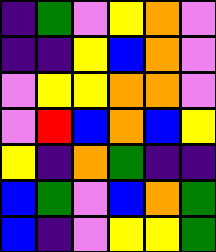[["indigo", "green", "violet", "yellow", "orange", "violet"], ["indigo", "indigo", "yellow", "blue", "orange", "violet"], ["violet", "yellow", "yellow", "orange", "orange", "violet"], ["violet", "red", "blue", "orange", "blue", "yellow"], ["yellow", "indigo", "orange", "green", "indigo", "indigo"], ["blue", "green", "violet", "blue", "orange", "green"], ["blue", "indigo", "violet", "yellow", "yellow", "green"]]